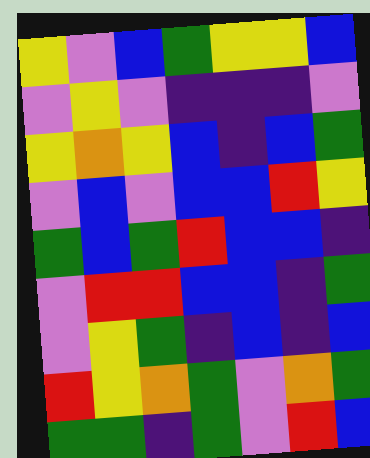[["yellow", "violet", "blue", "green", "yellow", "yellow", "blue"], ["violet", "yellow", "violet", "indigo", "indigo", "indigo", "violet"], ["yellow", "orange", "yellow", "blue", "indigo", "blue", "green"], ["violet", "blue", "violet", "blue", "blue", "red", "yellow"], ["green", "blue", "green", "red", "blue", "blue", "indigo"], ["violet", "red", "red", "blue", "blue", "indigo", "green"], ["violet", "yellow", "green", "indigo", "blue", "indigo", "blue"], ["red", "yellow", "orange", "green", "violet", "orange", "green"], ["green", "green", "indigo", "green", "violet", "red", "blue"]]